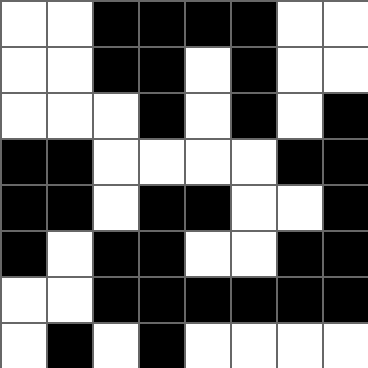[["white", "white", "black", "black", "black", "black", "white", "white"], ["white", "white", "black", "black", "white", "black", "white", "white"], ["white", "white", "white", "black", "white", "black", "white", "black"], ["black", "black", "white", "white", "white", "white", "black", "black"], ["black", "black", "white", "black", "black", "white", "white", "black"], ["black", "white", "black", "black", "white", "white", "black", "black"], ["white", "white", "black", "black", "black", "black", "black", "black"], ["white", "black", "white", "black", "white", "white", "white", "white"]]